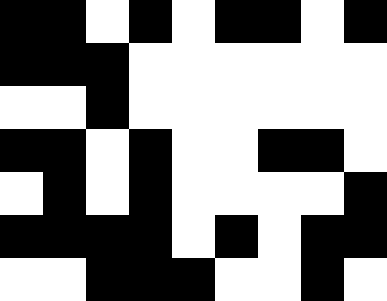[["black", "black", "white", "black", "white", "black", "black", "white", "black"], ["black", "black", "black", "white", "white", "white", "white", "white", "white"], ["white", "white", "black", "white", "white", "white", "white", "white", "white"], ["black", "black", "white", "black", "white", "white", "black", "black", "white"], ["white", "black", "white", "black", "white", "white", "white", "white", "black"], ["black", "black", "black", "black", "white", "black", "white", "black", "black"], ["white", "white", "black", "black", "black", "white", "white", "black", "white"]]